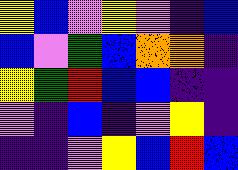[["yellow", "blue", "violet", "yellow", "violet", "indigo", "blue"], ["blue", "violet", "green", "blue", "orange", "orange", "indigo"], ["yellow", "green", "red", "blue", "blue", "indigo", "indigo"], ["violet", "indigo", "blue", "indigo", "violet", "yellow", "indigo"], ["indigo", "indigo", "violet", "yellow", "blue", "red", "blue"]]